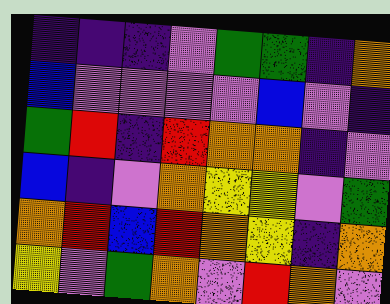[["indigo", "indigo", "indigo", "violet", "green", "green", "indigo", "orange"], ["blue", "violet", "violet", "violet", "violet", "blue", "violet", "indigo"], ["green", "red", "indigo", "red", "orange", "orange", "indigo", "violet"], ["blue", "indigo", "violet", "orange", "yellow", "yellow", "violet", "green"], ["orange", "red", "blue", "red", "orange", "yellow", "indigo", "orange"], ["yellow", "violet", "green", "orange", "violet", "red", "orange", "violet"]]